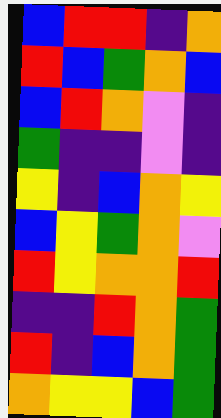[["blue", "red", "red", "indigo", "orange"], ["red", "blue", "green", "orange", "blue"], ["blue", "red", "orange", "violet", "indigo"], ["green", "indigo", "indigo", "violet", "indigo"], ["yellow", "indigo", "blue", "orange", "yellow"], ["blue", "yellow", "green", "orange", "violet"], ["red", "yellow", "orange", "orange", "red"], ["indigo", "indigo", "red", "orange", "green"], ["red", "indigo", "blue", "orange", "green"], ["orange", "yellow", "yellow", "blue", "green"]]